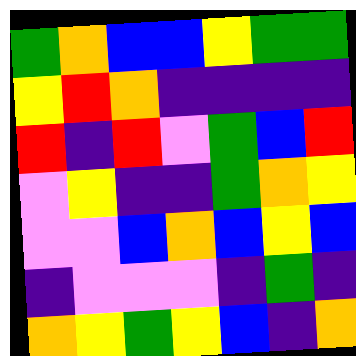[["green", "orange", "blue", "blue", "yellow", "green", "green"], ["yellow", "red", "orange", "indigo", "indigo", "indigo", "indigo"], ["red", "indigo", "red", "violet", "green", "blue", "red"], ["violet", "yellow", "indigo", "indigo", "green", "orange", "yellow"], ["violet", "violet", "blue", "orange", "blue", "yellow", "blue"], ["indigo", "violet", "violet", "violet", "indigo", "green", "indigo"], ["orange", "yellow", "green", "yellow", "blue", "indigo", "orange"]]